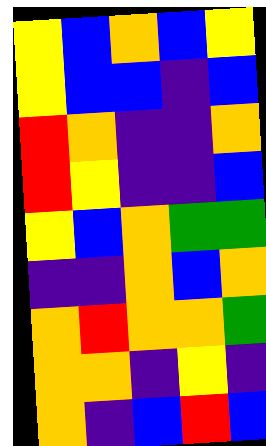[["yellow", "blue", "orange", "blue", "yellow"], ["yellow", "blue", "blue", "indigo", "blue"], ["red", "orange", "indigo", "indigo", "orange"], ["red", "yellow", "indigo", "indigo", "blue"], ["yellow", "blue", "orange", "green", "green"], ["indigo", "indigo", "orange", "blue", "orange"], ["orange", "red", "orange", "orange", "green"], ["orange", "orange", "indigo", "yellow", "indigo"], ["orange", "indigo", "blue", "red", "blue"]]